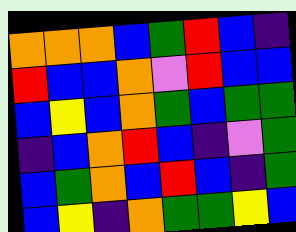[["orange", "orange", "orange", "blue", "green", "red", "blue", "indigo"], ["red", "blue", "blue", "orange", "violet", "red", "blue", "blue"], ["blue", "yellow", "blue", "orange", "green", "blue", "green", "green"], ["indigo", "blue", "orange", "red", "blue", "indigo", "violet", "green"], ["blue", "green", "orange", "blue", "red", "blue", "indigo", "green"], ["blue", "yellow", "indigo", "orange", "green", "green", "yellow", "blue"]]